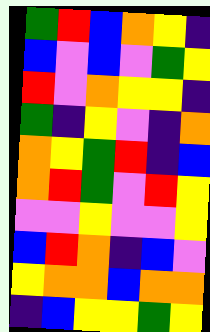[["green", "red", "blue", "orange", "yellow", "indigo"], ["blue", "violet", "blue", "violet", "green", "yellow"], ["red", "violet", "orange", "yellow", "yellow", "indigo"], ["green", "indigo", "yellow", "violet", "indigo", "orange"], ["orange", "yellow", "green", "red", "indigo", "blue"], ["orange", "red", "green", "violet", "red", "yellow"], ["violet", "violet", "yellow", "violet", "violet", "yellow"], ["blue", "red", "orange", "indigo", "blue", "violet"], ["yellow", "orange", "orange", "blue", "orange", "orange"], ["indigo", "blue", "yellow", "yellow", "green", "yellow"]]